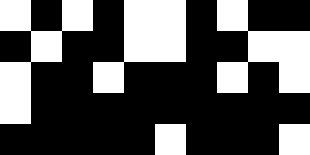[["white", "black", "white", "black", "white", "white", "black", "white", "black", "black"], ["black", "white", "black", "black", "white", "white", "black", "black", "white", "white"], ["white", "black", "black", "white", "black", "black", "black", "white", "black", "white"], ["white", "black", "black", "black", "black", "black", "black", "black", "black", "black"], ["black", "black", "black", "black", "black", "white", "black", "black", "black", "white"]]